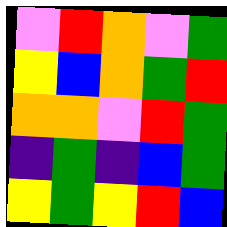[["violet", "red", "orange", "violet", "green"], ["yellow", "blue", "orange", "green", "red"], ["orange", "orange", "violet", "red", "green"], ["indigo", "green", "indigo", "blue", "green"], ["yellow", "green", "yellow", "red", "blue"]]